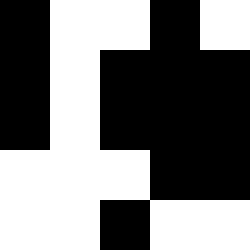[["black", "white", "white", "black", "white"], ["black", "white", "black", "black", "black"], ["black", "white", "black", "black", "black"], ["white", "white", "white", "black", "black"], ["white", "white", "black", "white", "white"]]